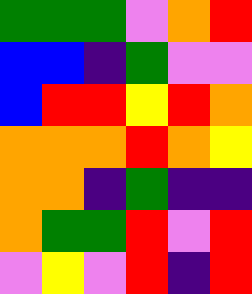[["green", "green", "green", "violet", "orange", "red"], ["blue", "blue", "indigo", "green", "violet", "violet"], ["blue", "red", "red", "yellow", "red", "orange"], ["orange", "orange", "orange", "red", "orange", "yellow"], ["orange", "orange", "indigo", "green", "indigo", "indigo"], ["orange", "green", "green", "red", "violet", "red"], ["violet", "yellow", "violet", "red", "indigo", "red"]]